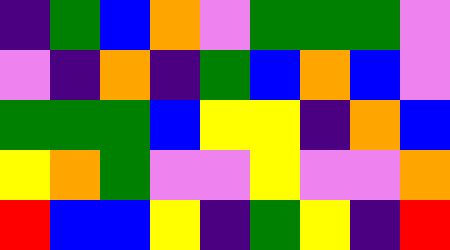[["indigo", "green", "blue", "orange", "violet", "green", "green", "green", "violet"], ["violet", "indigo", "orange", "indigo", "green", "blue", "orange", "blue", "violet"], ["green", "green", "green", "blue", "yellow", "yellow", "indigo", "orange", "blue"], ["yellow", "orange", "green", "violet", "violet", "yellow", "violet", "violet", "orange"], ["red", "blue", "blue", "yellow", "indigo", "green", "yellow", "indigo", "red"]]